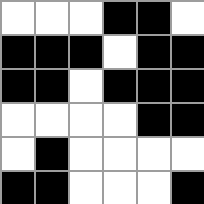[["white", "white", "white", "black", "black", "white"], ["black", "black", "black", "white", "black", "black"], ["black", "black", "white", "black", "black", "black"], ["white", "white", "white", "white", "black", "black"], ["white", "black", "white", "white", "white", "white"], ["black", "black", "white", "white", "white", "black"]]